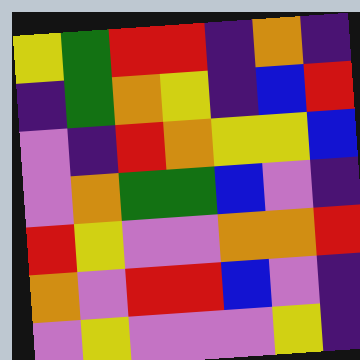[["yellow", "green", "red", "red", "indigo", "orange", "indigo"], ["indigo", "green", "orange", "yellow", "indigo", "blue", "red"], ["violet", "indigo", "red", "orange", "yellow", "yellow", "blue"], ["violet", "orange", "green", "green", "blue", "violet", "indigo"], ["red", "yellow", "violet", "violet", "orange", "orange", "red"], ["orange", "violet", "red", "red", "blue", "violet", "indigo"], ["violet", "yellow", "violet", "violet", "violet", "yellow", "indigo"]]